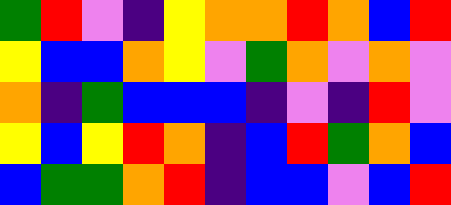[["green", "red", "violet", "indigo", "yellow", "orange", "orange", "red", "orange", "blue", "red"], ["yellow", "blue", "blue", "orange", "yellow", "violet", "green", "orange", "violet", "orange", "violet"], ["orange", "indigo", "green", "blue", "blue", "blue", "indigo", "violet", "indigo", "red", "violet"], ["yellow", "blue", "yellow", "red", "orange", "indigo", "blue", "red", "green", "orange", "blue"], ["blue", "green", "green", "orange", "red", "indigo", "blue", "blue", "violet", "blue", "red"]]